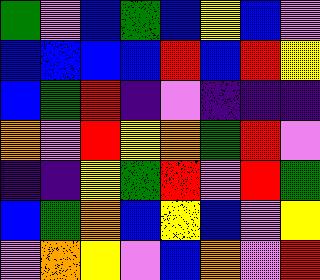[["green", "violet", "blue", "green", "blue", "yellow", "blue", "violet"], ["blue", "blue", "blue", "blue", "red", "blue", "red", "yellow"], ["blue", "green", "red", "indigo", "violet", "indigo", "indigo", "indigo"], ["orange", "violet", "red", "yellow", "orange", "green", "red", "violet"], ["indigo", "indigo", "yellow", "green", "red", "violet", "red", "green"], ["blue", "green", "orange", "blue", "yellow", "blue", "violet", "yellow"], ["violet", "orange", "yellow", "violet", "blue", "orange", "violet", "red"]]